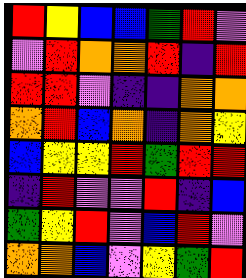[["red", "yellow", "blue", "blue", "green", "red", "violet"], ["violet", "red", "orange", "orange", "red", "indigo", "red"], ["red", "red", "violet", "indigo", "indigo", "orange", "orange"], ["orange", "red", "blue", "orange", "indigo", "orange", "yellow"], ["blue", "yellow", "yellow", "red", "green", "red", "red"], ["indigo", "red", "violet", "violet", "red", "indigo", "blue"], ["green", "yellow", "red", "violet", "blue", "red", "violet"], ["orange", "orange", "blue", "violet", "yellow", "green", "red"]]